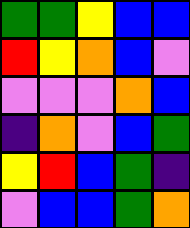[["green", "green", "yellow", "blue", "blue"], ["red", "yellow", "orange", "blue", "violet"], ["violet", "violet", "violet", "orange", "blue"], ["indigo", "orange", "violet", "blue", "green"], ["yellow", "red", "blue", "green", "indigo"], ["violet", "blue", "blue", "green", "orange"]]